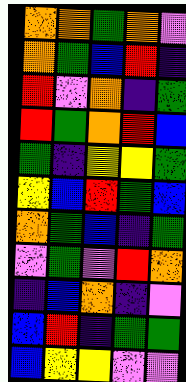[["orange", "orange", "green", "orange", "violet"], ["orange", "green", "blue", "red", "indigo"], ["red", "violet", "orange", "indigo", "green"], ["red", "green", "orange", "red", "blue"], ["green", "indigo", "yellow", "yellow", "green"], ["yellow", "blue", "red", "green", "blue"], ["orange", "green", "blue", "indigo", "green"], ["violet", "green", "violet", "red", "orange"], ["indigo", "blue", "orange", "indigo", "violet"], ["blue", "red", "indigo", "green", "green"], ["blue", "yellow", "yellow", "violet", "violet"]]